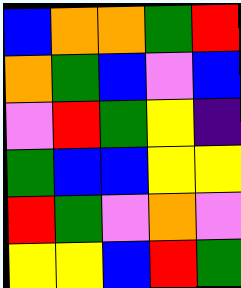[["blue", "orange", "orange", "green", "red"], ["orange", "green", "blue", "violet", "blue"], ["violet", "red", "green", "yellow", "indigo"], ["green", "blue", "blue", "yellow", "yellow"], ["red", "green", "violet", "orange", "violet"], ["yellow", "yellow", "blue", "red", "green"]]